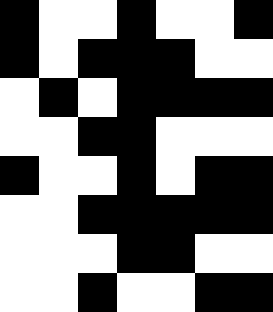[["black", "white", "white", "black", "white", "white", "black"], ["black", "white", "black", "black", "black", "white", "white"], ["white", "black", "white", "black", "black", "black", "black"], ["white", "white", "black", "black", "white", "white", "white"], ["black", "white", "white", "black", "white", "black", "black"], ["white", "white", "black", "black", "black", "black", "black"], ["white", "white", "white", "black", "black", "white", "white"], ["white", "white", "black", "white", "white", "black", "black"]]